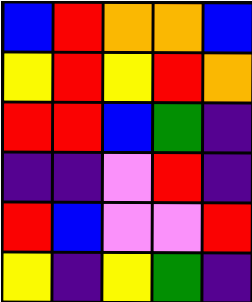[["blue", "red", "orange", "orange", "blue"], ["yellow", "red", "yellow", "red", "orange"], ["red", "red", "blue", "green", "indigo"], ["indigo", "indigo", "violet", "red", "indigo"], ["red", "blue", "violet", "violet", "red"], ["yellow", "indigo", "yellow", "green", "indigo"]]